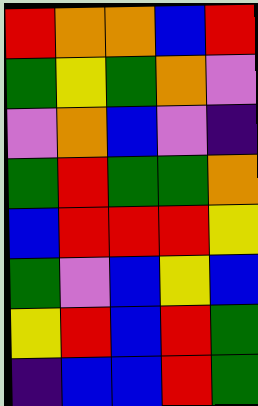[["red", "orange", "orange", "blue", "red"], ["green", "yellow", "green", "orange", "violet"], ["violet", "orange", "blue", "violet", "indigo"], ["green", "red", "green", "green", "orange"], ["blue", "red", "red", "red", "yellow"], ["green", "violet", "blue", "yellow", "blue"], ["yellow", "red", "blue", "red", "green"], ["indigo", "blue", "blue", "red", "green"]]